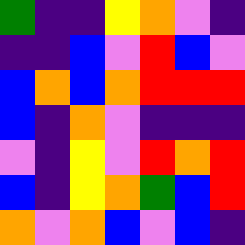[["green", "indigo", "indigo", "yellow", "orange", "violet", "indigo"], ["indigo", "indigo", "blue", "violet", "red", "blue", "violet"], ["blue", "orange", "blue", "orange", "red", "red", "red"], ["blue", "indigo", "orange", "violet", "indigo", "indigo", "indigo"], ["violet", "indigo", "yellow", "violet", "red", "orange", "red"], ["blue", "indigo", "yellow", "orange", "green", "blue", "red"], ["orange", "violet", "orange", "blue", "violet", "blue", "indigo"]]